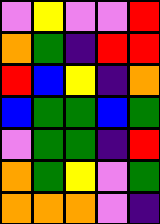[["violet", "yellow", "violet", "violet", "red"], ["orange", "green", "indigo", "red", "red"], ["red", "blue", "yellow", "indigo", "orange"], ["blue", "green", "green", "blue", "green"], ["violet", "green", "green", "indigo", "red"], ["orange", "green", "yellow", "violet", "green"], ["orange", "orange", "orange", "violet", "indigo"]]